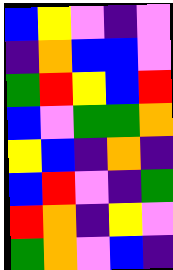[["blue", "yellow", "violet", "indigo", "violet"], ["indigo", "orange", "blue", "blue", "violet"], ["green", "red", "yellow", "blue", "red"], ["blue", "violet", "green", "green", "orange"], ["yellow", "blue", "indigo", "orange", "indigo"], ["blue", "red", "violet", "indigo", "green"], ["red", "orange", "indigo", "yellow", "violet"], ["green", "orange", "violet", "blue", "indigo"]]